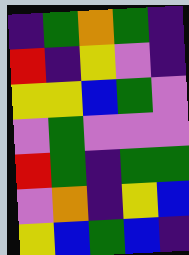[["indigo", "green", "orange", "green", "indigo"], ["red", "indigo", "yellow", "violet", "indigo"], ["yellow", "yellow", "blue", "green", "violet"], ["violet", "green", "violet", "violet", "violet"], ["red", "green", "indigo", "green", "green"], ["violet", "orange", "indigo", "yellow", "blue"], ["yellow", "blue", "green", "blue", "indigo"]]